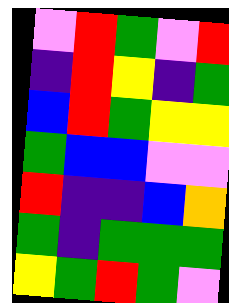[["violet", "red", "green", "violet", "red"], ["indigo", "red", "yellow", "indigo", "green"], ["blue", "red", "green", "yellow", "yellow"], ["green", "blue", "blue", "violet", "violet"], ["red", "indigo", "indigo", "blue", "orange"], ["green", "indigo", "green", "green", "green"], ["yellow", "green", "red", "green", "violet"]]